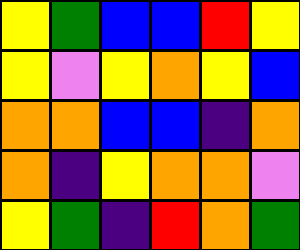[["yellow", "green", "blue", "blue", "red", "yellow"], ["yellow", "violet", "yellow", "orange", "yellow", "blue"], ["orange", "orange", "blue", "blue", "indigo", "orange"], ["orange", "indigo", "yellow", "orange", "orange", "violet"], ["yellow", "green", "indigo", "red", "orange", "green"]]